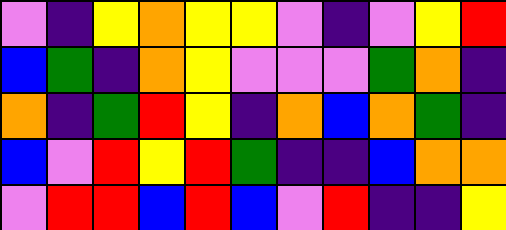[["violet", "indigo", "yellow", "orange", "yellow", "yellow", "violet", "indigo", "violet", "yellow", "red"], ["blue", "green", "indigo", "orange", "yellow", "violet", "violet", "violet", "green", "orange", "indigo"], ["orange", "indigo", "green", "red", "yellow", "indigo", "orange", "blue", "orange", "green", "indigo"], ["blue", "violet", "red", "yellow", "red", "green", "indigo", "indigo", "blue", "orange", "orange"], ["violet", "red", "red", "blue", "red", "blue", "violet", "red", "indigo", "indigo", "yellow"]]